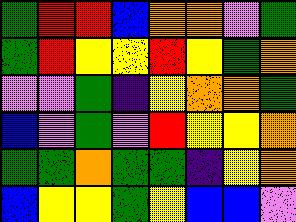[["green", "red", "red", "blue", "orange", "orange", "violet", "green"], ["green", "red", "yellow", "yellow", "red", "yellow", "green", "orange"], ["violet", "violet", "green", "indigo", "yellow", "orange", "orange", "green"], ["blue", "violet", "green", "violet", "red", "yellow", "yellow", "orange"], ["green", "green", "orange", "green", "green", "indigo", "yellow", "orange"], ["blue", "yellow", "yellow", "green", "yellow", "blue", "blue", "violet"]]